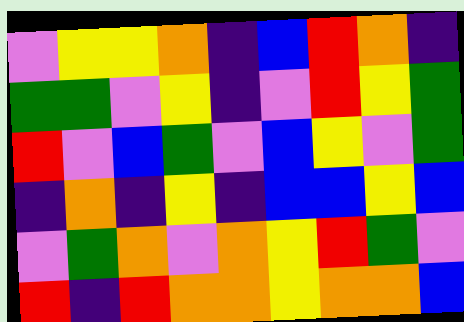[["violet", "yellow", "yellow", "orange", "indigo", "blue", "red", "orange", "indigo"], ["green", "green", "violet", "yellow", "indigo", "violet", "red", "yellow", "green"], ["red", "violet", "blue", "green", "violet", "blue", "yellow", "violet", "green"], ["indigo", "orange", "indigo", "yellow", "indigo", "blue", "blue", "yellow", "blue"], ["violet", "green", "orange", "violet", "orange", "yellow", "red", "green", "violet"], ["red", "indigo", "red", "orange", "orange", "yellow", "orange", "orange", "blue"]]